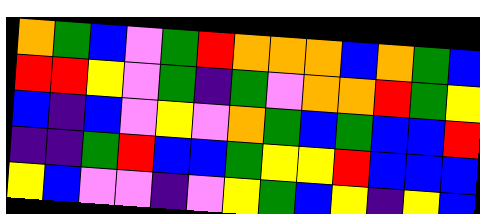[["orange", "green", "blue", "violet", "green", "red", "orange", "orange", "orange", "blue", "orange", "green", "blue"], ["red", "red", "yellow", "violet", "green", "indigo", "green", "violet", "orange", "orange", "red", "green", "yellow"], ["blue", "indigo", "blue", "violet", "yellow", "violet", "orange", "green", "blue", "green", "blue", "blue", "red"], ["indigo", "indigo", "green", "red", "blue", "blue", "green", "yellow", "yellow", "red", "blue", "blue", "blue"], ["yellow", "blue", "violet", "violet", "indigo", "violet", "yellow", "green", "blue", "yellow", "indigo", "yellow", "blue"]]